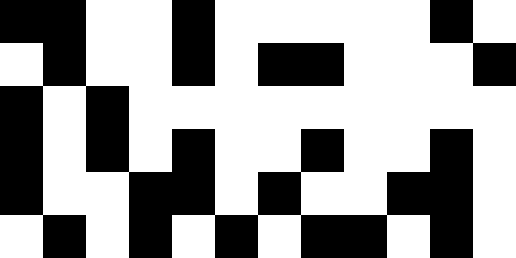[["black", "black", "white", "white", "black", "white", "white", "white", "white", "white", "black", "white"], ["white", "black", "white", "white", "black", "white", "black", "black", "white", "white", "white", "black"], ["black", "white", "black", "white", "white", "white", "white", "white", "white", "white", "white", "white"], ["black", "white", "black", "white", "black", "white", "white", "black", "white", "white", "black", "white"], ["black", "white", "white", "black", "black", "white", "black", "white", "white", "black", "black", "white"], ["white", "black", "white", "black", "white", "black", "white", "black", "black", "white", "black", "white"]]